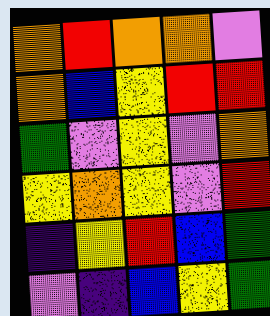[["orange", "red", "orange", "orange", "violet"], ["orange", "blue", "yellow", "red", "red"], ["green", "violet", "yellow", "violet", "orange"], ["yellow", "orange", "yellow", "violet", "red"], ["indigo", "yellow", "red", "blue", "green"], ["violet", "indigo", "blue", "yellow", "green"]]